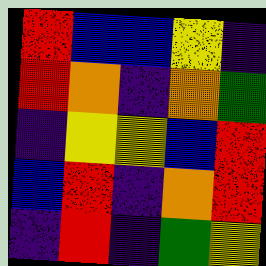[["red", "blue", "blue", "yellow", "indigo"], ["red", "orange", "indigo", "orange", "green"], ["indigo", "yellow", "yellow", "blue", "red"], ["blue", "red", "indigo", "orange", "red"], ["indigo", "red", "indigo", "green", "yellow"]]